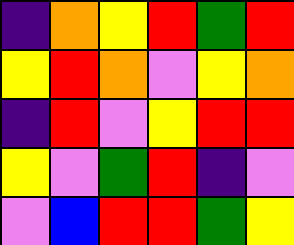[["indigo", "orange", "yellow", "red", "green", "red"], ["yellow", "red", "orange", "violet", "yellow", "orange"], ["indigo", "red", "violet", "yellow", "red", "red"], ["yellow", "violet", "green", "red", "indigo", "violet"], ["violet", "blue", "red", "red", "green", "yellow"]]